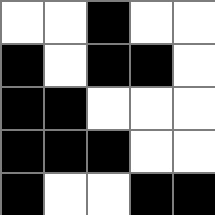[["white", "white", "black", "white", "white"], ["black", "white", "black", "black", "white"], ["black", "black", "white", "white", "white"], ["black", "black", "black", "white", "white"], ["black", "white", "white", "black", "black"]]